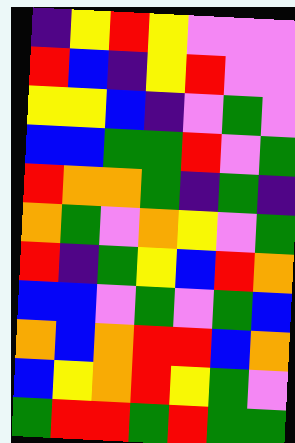[["indigo", "yellow", "red", "yellow", "violet", "violet", "violet"], ["red", "blue", "indigo", "yellow", "red", "violet", "violet"], ["yellow", "yellow", "blue", "indigo", "violet", "green", "violet"], ["blue", "blue", "green", "green", "red", "violet", "green"], ["red", "orange", "orange", "green", "indigo", "green", "indigo"], ["orange", "green", "violet", "orange", "yellow", "violet", "green"], ["red", "indigo", "green", "yellow", "blue", "red", "orange"], ["blue", "blue", "violet", "green", "violet", "green", "blue"], ["orange", "blue", "orange", "red", "red", "blue", "orange"], ["blue", "yellow", "orange", "red", "yellow", "green", "violet"], ["green", "red", "red", "green", "red", "green", "green"]]